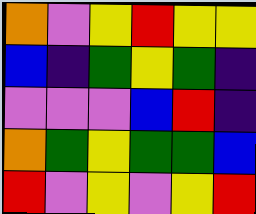[["orange", "violet", "yellow", "red", "yellow", "yellow"], ["blue", "indigo", "green", "yellow", "green", "indigo"], ["violet", "violet", "violet", "blue", "red", "indigo"], ["orange", "green", "yellow", "green", "green", "blue"], ["red", "violet", "yellow", "violet", "yellow", "red"]]